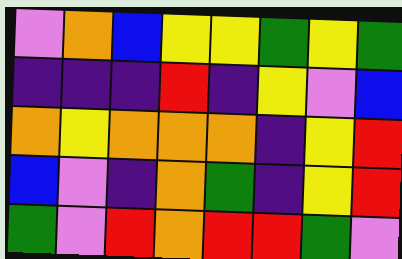[["violet", "orange", "blue", "yellow", "yellow", "green", "yellow", "green"], ["indigo", "indigo", "indigo", "red", "indigo", "yellow", "violet", "blue"], ["orange", "yellow", "orange", "orange", "orange", "indigo", "yellow", "red"], ["blue", "violet", "indigo", "orange", "green", "indigo", "yellow", "red"], ["green", "violet", "red", "orange", "red", "red", "green", "violet"]]